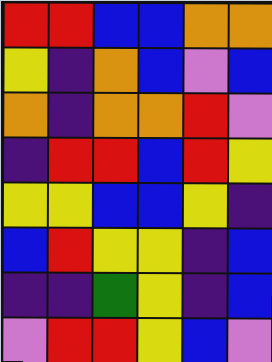[["red", "red", "blue", "blue", "orange", "orange"], ["yellow", "indigo", "orange", "blue", "violet", "blue"], ["orange", "indigo", "orange", "orange", "red", "violet"], ["indigo", "red", "red", "blue", "red", "yellow"], ["yellow", "yellow", "blue", "blue", "yellow", "indigo"], ["blue", "red", "yellow", "yellow", "indigo", "blue"], ["indigo", "indigo", "green", "yellow", "indigo", "blue"], ["violet", "red", "red", "yellow", "blue", "violet"]]